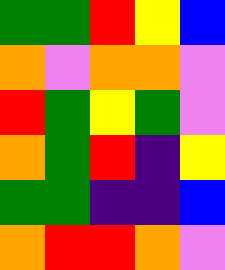[["green", "green", "red", "yellow", "blue"], ["orange", "violet", "orange", "orange", "violet"], ["red", "green", "yellow", "green", "violet"], ["orange", "green", "red", "indigo", "yellow"], ["green", "green", "indigo", "indigo", "blue"], ["orange", "red", "red", "orange", "violet"]]